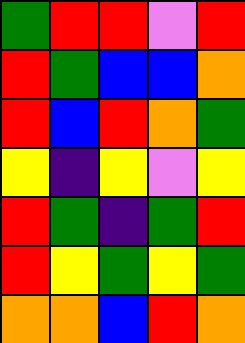[["green", "red", "red", "violet", "red"], ["red", "green", "blue", "blue", "orange"], ["red", "blue", "red", "orange", "green"], ["yellow", "indigo", "yellow", "violet", "yellow"], ["red", "green", "indigo", "green", "red"], ["red", "yellow", "green", "yellow", "green"], ["orange", "orange", "blue", "red", "orange"]]